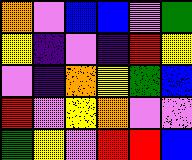[["orange", "violet", "blue", "blue", "violet", "green"], ["yellow", "indigo", "violet", "indigo", "red", "yellow"], ["violet", "indigo", "orange", "yellow", "green", "blue"], ["red", "violet", "yellow", "orange", "violet", "violet"], ["green", "yellow", "violet", "red", "red", "blue"]]